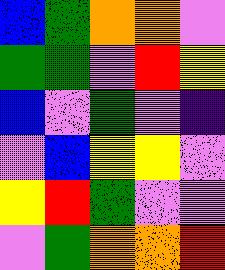[["blue", "green", "orange", "orange", "violet"], ["green", "green", "violet", "red", "yellow"], ["blue", "violet", "green", "violet", "indigo"], ["violet", "blue", "yellow", "yellow", "violet"], ["yellow", "red", "green", "violet", "violet"], ["violet", "green", "orange", "orange", "red"]]